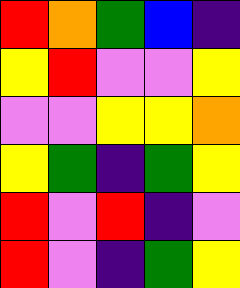[["red", "orange", "green", "blue", "indigo"], ["yellow", "red", "violet", "violet", "yellow"], ["violet", "violet", "yellow", "yellow", "orange"], ["yellow", "green", "indigo", "green", "yellow"], ["red", "violet", "red", "indigo", "violet"], ["red", "violet", "indigo", "green", "yellow"]]